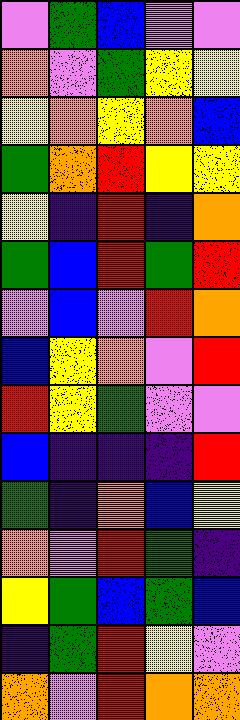[["violet", "green", "blue", "violet", "violet"], ["orange", "violet", "green", "yellow", "yellow"], ["yellow", "orange", "yellow", "orange", "blue"], ["green", "orange", "red", "yellow", "yellow"], ["yellow", "indigo", "red", "indigo", "orange"], ["green", "blue", "red", "green", "red"], ["violet", "blue", "violet", "red", "orange"], ["blue", "yellow", "orange", "violet", "red"], ["red", "yellow", "green", "violet", "violet"], ["blue", "indigo", "indigo", "indigo", "red"], ["green", "indigo", "orange", "blue", "yellow"], ["orange", "violet", "red", "green", "indigo"], ["yellow", "green", "blue", "green", "blue"], ["indigo", "green", "red", "yellow", "violet"], ["orange", "violet", "red", "orange", "orange"]]